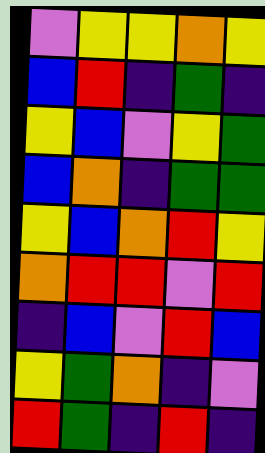[["violet", "yellow", "yellow", "orange", "yellow"], ["blue", "red", "indigo", "green", "indigo"], ["yellow", "blue", "violet", "yellow", "green"], ["blue", "orange", "indigo", "green", "green"], ["yellow", "blue", "orange", "red", "yellow"], ["orange", "red", "red", "violet", "red"], ["indigo", "blue", "violet", "red", "blue"], ["yellow", "green", "orange", "indigo", "violet"], ["red", "green", "indigo", "red", "indigo"]]